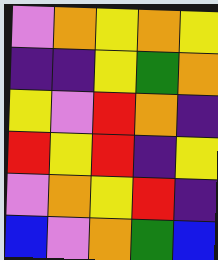[["violet", "orange", "yellow", "orange", "yellow"], ["indigo", "indigo", "yellow", "green", "orange"], ["yellow", "violet", "red", "orange", "indigo"], ["red", "yellow", "red", "indigo", "yellow"], ["violet", "orange", "yellow", "red", "indigo"], ["blue", "violet", "orange", "green", "blue"]]